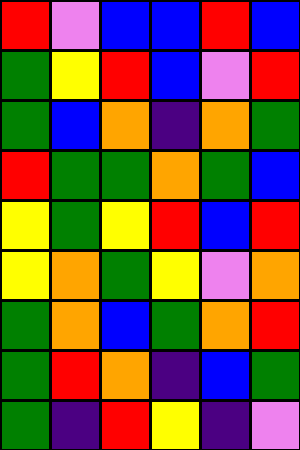[["red", "violet", "blue", "blue", "red", "blue"], ["green", "yellow", "red", "blue", "violet", "red"], ["green", "blue", "orange", "indigo", "orange", "green"], ["red", "green", "green", "orange", "green", "blue"], ["yellow", "green", "yellow", "red", "blue", "red"], ["yellow", "orange", "green", "yellow", "violet", "orange"], ["green", "orange", "blue", "green", "orange", "red"], ["green", "red", "orange", "indigo", "blue", "green"], ["green", "indigo", "red", "yellow", "indigo", "violet"]]